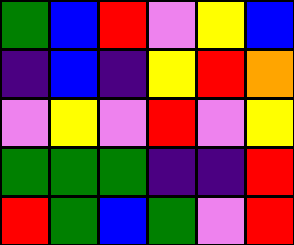[["green", "blue", "red", "violet", "yellow", "blue"], ["indigo", "blue", "indigo", "yellow", "red", "orange"], ["violet", "yellow", "violet", "red", "violet", "yellow"], ["green", "green", "green", "indigo", "indigo", "red"], ["red", "green", "blue", "green", "violet", "red"]]